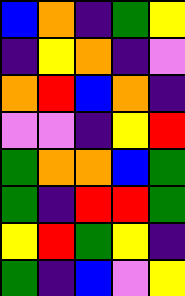[["blue", "orange", "indigo", "green", "yellow"], ["indigo", "yellow", "orange", "indigo", "violet"], ["orange", "red", "blue", "orange", "indigo"], ["violet", "violet", "indigo", "yellow", "red"], ["green", "orange", "orange", "blue", "green"], ["green", "indigo", "red", "red", "green"], ["yellow", "red", "green", "yellow", "indigo"], ["green", "indigo", "blue", "violet", "yellow"]]